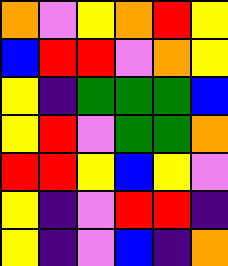[["orange", "violet", "yellow", "orange", "red", "yellow"], ["blue", "red", "red", "violet", "orange", "yellow"], ["yellow", "indigo", "green", "green", "green", "blue"], ["yellow", "red", "violet", "green", "green", "orange"], ["red", "red", "yellow", "blue", "yellow", "violet"], ["yellow", "indigo", "violet", "red", "red", "indigo"], ["yellow", "indigo", "violet", "blue", "indigo", "orange"]]